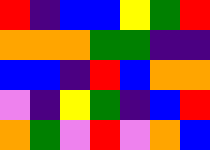[["red", "indigo", "blue", "blue", "yellow", "green", "red"], ["orange", "orange", "orange", "green", "green", "indigo", "indigo"], ["blue", "blue", "indigo", "red", "blue", "orange", "orange"], ["violet", "indigo", "yellow", "green", "indigo", "blue", "red"], ["orange", "green", "violet", "red", "violet", "orange", "blue"]]